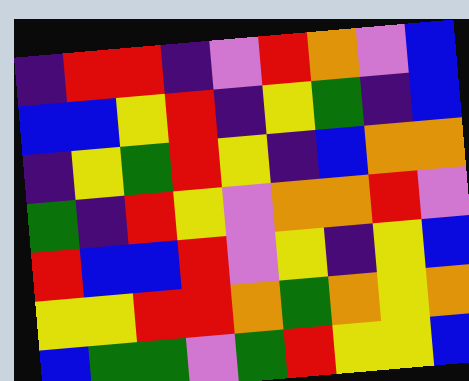[["indigo", "red", "red", "indigo", "violet", "red", "orange", "violet", "blue"], ["blue", "blue", "yellow", "red", "indigo", "yellow", "green", "indigo", "blue"], ["indigo", "yellow", "green", "red", "yellow", "indigo", "blue", "orange", "orange"], ["green", "indigo", "red", "yellow", "violet", "orange", "orange", "red", "violet"], ["red", "blue", "blue", "red", "violet", "yellow", "indigo", "yellow", "blue"], ["yellow", "yellow", "red", "red", "orange", "green", "orange", "yellow", "orange"], ["blue", "green", "green", "violet", "green", "red", "yellow", "yellow", "blue"]]